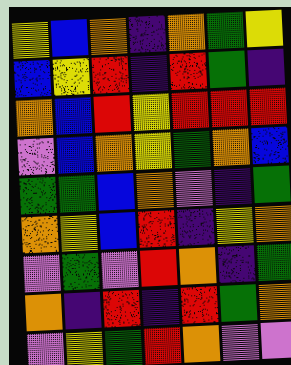[["yellow", "blue", "orange", "indigo", "orange", "green", "yellow"], ["blue", "yellow", "red", "indigo", "red", "green", "indigo"], ["orange", "blue", "red", "yellow", "red", "red", "red"], ["violet", "blue", "orange", "yellow", "green", "orange", "blue"], ["green", "green", "blue", "orange", "violet", "indigo", "green"], ["orange", "yellow", "blue", "red", "indigo", "yellow", "orange"], ["violet", "green", "violet", "red", "orange", "indigo", "green"], ["orange", "indigo", "red", "indigo", "red", "green", "orange"], ["violet", "yellow", "green", "red", "orange", "violet", "violet"]]